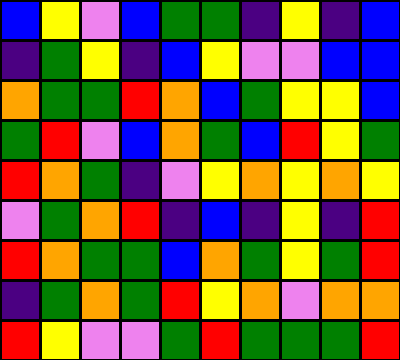[["blue", "yellow", "violet", "blue", "green", "green", "indigo", "yellow", "indigo", "blue"], ["indigo", "green", "yellow", "indigo", "blue", "yellow", "violet", "violet", "blue", "blue"], ["orange", "green", "green", "red", "orange", "blue", "green", "yellow", "yellow", "blue"], ["green", "red", "violet", "blue", "orange", "green", "blue", "red", "yellow", "green"], ["red", "orange", "green", "indigo", "violet", "yellow", "orange", "yellow", "orange", "yellow"], ["violet", "green", "orange", "red", "indigo", "blue", "indigo", "yellow", "indigo", "red"], ["red", "orange", "green", "green", "blue", "orange", "green", "yellow", "green", "red"], ["indigo", "green", "orange", "green", "red", "yellow", "orange", "violet", "orange", "orange"], ["red", "yellow", "violet", "violet", "green", "red", "green", "green", "green", "red"]]